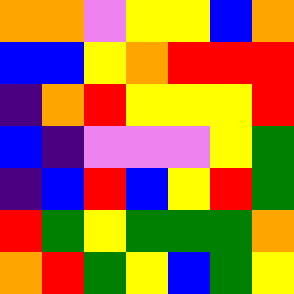[["orange", "orange", "violet", "yellow", "yellow", "blue", "orange"], ["blue", "blue", "yellow", "orange", "red", "red", "red"], ["indigo", "orange", "red", "yellow", "yellow", "yellow", "red"], ["blue", "indigo", "violet", "violet", "violet", "yellow", "green"], ["indigo", "blue", "red", "blue", "yellow", "red", "green"], ["red", "green", "yellow", "green", "green", "green", "orange"], ["orange", "red", "green", "yellow", "blue", "green", "yellow"]]